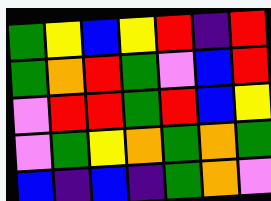[["green", "yellow", "blue", "yellow", "red", "indigo", "red"], ["green", "orange", "red", "green", "violet", "blue", "red"], ["violet", "red", "red", "green", "red", "blue", "yellow"], ["violet", "green", "yellow", "orange", "green", "orange", "green"], ["blue", "indigo", "blue", "indigo", "green", "orange", "violet"]]